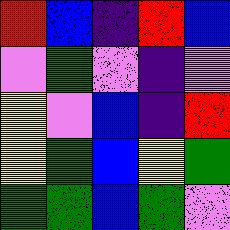[["red", "blue", "indigo", "red", "blue"], ["violet", "green", "violet", "indigo", "violet"], ["yellow", "violet", "blue", "indigo", "red"], ["yellow", "green", "blue", "yellow", "green"], ["green", "green", "blue", "green", "violet"]]